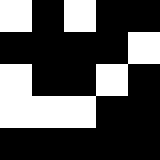[["white", "black", "white", "black", "black"], ["black", "black", "black", "black", "white"], ["white", "black", "black", "white", "black"], ["white", "white", "white", "black", "black"], ["black", "black", "black", "black", "black"]]